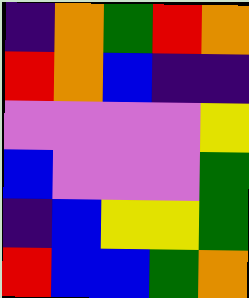[["indigo", "orange", "green", "red", "orange"], ["red", "orange", "blue", "indigo", "indigo"], ["violet", "violet", "violet", "violet", "yellow"], ["blue", "violet", "violet", "violet", "green"], ["indigo", "blue", "yellow", "yellow", "green"], ["red", "blue", "blue", "green", "orange"]]